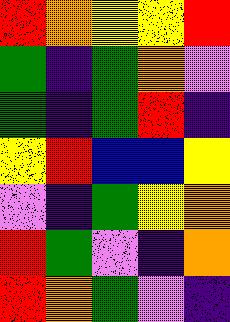[["red", "orange", "yellow", "yellow", "red"], ["green", "indigo", "green", "orange", "violet"], ["green", "indigo", "green", "red", "indigo"], ["yellow", "red", "blue", "blue", "yellow"], ["violet", "indigo", "green", "yellow", "orange"], ["red", "green", "violet", "indigo", "orange"], ["red", "orange", "green", "violet", "indigo"]]